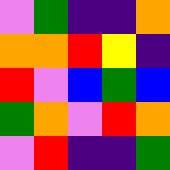[["violet", "green", "indigo", "indigo", "orange"], ["orange", "orange", "red", "yellow", "indigo"], ["red", "violet", "blue", "green", "blue"], ["green", "orange", "violet", "red", "orange"], ["violet", "red", "indigo", "indigo", "green"]]